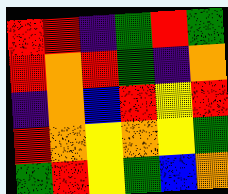[["red", "red", "indigo", "green", "red", "green"], ["red", "orange", "red", "green", "indigo", "orange"], ["indigo", "orange", "blue", "red", "yellow", "red"], ["red", "orange", "yellow", "orange", "yellow", "green"], ["green", "red", "yellow", "green", "blue", "orange"]]